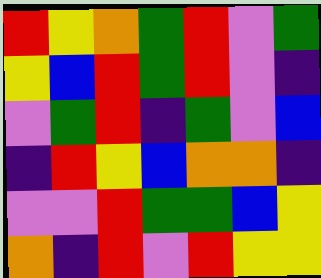[["red", "yellow", "orange", "green", "red", "violet", "green"], ["yellow", "blue", "red", "green", "red", "violet", "indigo"], ["violet", "green", "red", "indigo", "green", "violet", "blue"], ["indigo", "red", "yellow", "blue", "orange", "orange", "indigo"], ["violet", "violet", "red", "green", "green", "blue", "yellow"], ["orange", "indigo", "red", "violet", "red", "yellow", "yellow"]]